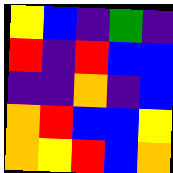[["yellow", "blue", "indigo", "green", "indigo"], ["red", "indigo", "red", "blue", "blue"], ["indigo", "indigo", "orange", "indigo", "blue"], ["orange", "red", "blue", "blue", "yellow"], ["orange", "yellow", "red", "blue", "orange"]]